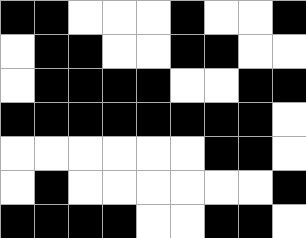[["black", "black", "white", "white", "white", "black", "white", "white", "black"], ["white", "black", "black", "white", "white", "black", "black", "white", "white"], ["white", "black", "black", "black", "black", "white", "white", "black", "black"], ["black", "black", "black", "black", "black", "black", "black", "black", "white"], ["white", "white", "white", "white", "white", "white", "black", "black", "white"], ["white", "black", "white", "white", "white", "white", "white", "white", "black"], ["black", "black", "black", "black", "white", "white", "black", "black", "white"]]